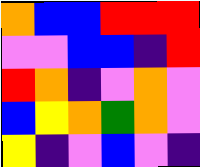[["orange", "blue", "blue", "red", "red", "red"], ["violet", "violet", "blue", "blue", "indigo", "red"], ["red", "orange", "indigo", "violet", "orange", "violet"], ["blue", "yellow", "orange", "green", "orange", "violet"], ["yellow", "indigo", "violet", "blue", "violet", "indigo"]]